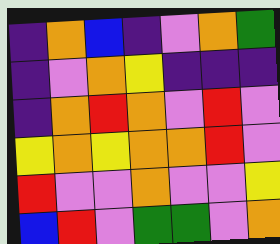[["indigo", "orange", "blue", "indigo", "violet", "orange", "green"], ["indigo", "violet", "orange", "yellow", "indigo", "indigo", "indigo"], ["indigo", "orange", "red", "orange", "violet", "red", "violet"], ["yellow", "orange", "yellow", "orange", "orange", "red", "violet"], ["red", "violet", "violet", "orange", "violet", "violet", "yellow"], ["blue", "red", "violet", "green", "green", "violet", "orange"]]